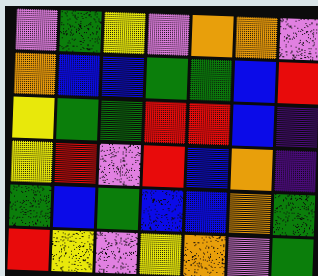[["violet", "green", "yellow", "violet", "orange", "orange", "violet"], ["orange", "blue", "blue", "green", "green", "blue", "red"], ["yellow", "green", "green", "red", "red", "blue", "indigo"], ["yellow", "red", "violet", "red", "blue", "orange", "indigo"], ["green", "blue", "green", "blue", "blue", "orange", "green"], ["red", "yellow", "violet", "yellow", "orange", "violet", "green"]]